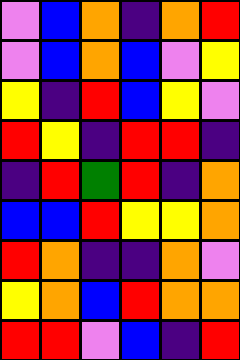[["violet", "blue", "orange", "indigo", "orange", "red"], ["violet", "blue", "orange", "blue", "violet", "yellow"], ["yellow", "indigo", "red", "blue", "yellow", "violet"], ["red", "yellow", "indigo", "red", "red", "indigo"], ["indigo", "red", "green", "red", "indigo", "orange"], ["blue", "blue", "red", "yellow", "yellow", "orange"], ["red", "orange", "indigo", "indigo", "orange", "violet"], ["yellow", "orange", "blue", "red", "orange", "orange"], ["red", "red", "violet", "blue", "indigo", "red"]]